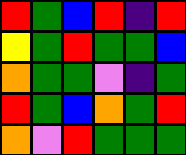[["red", "green", "blue", "red", "indigo", "red"], ["yellow", "green", "red", "green", "green", "blue"], ["orange", "green", "green", "violet", "indigo", "green"], ["red", "green", "blue", "orange", "green", "red"], ["orange", "violet", "red", "green", "green", "green"]]